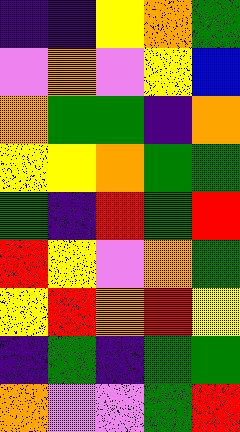[["indigo", "indigo", "yellow", "orange", "green"], ["violet", "orange", "violet", "yellow", "blue"], ["orange", "green", "green", "indigo", "orange"], ["yellow", "yellow", "orange", "green", "green"], ["green", "indigo", "red", "green", "red"], ["red", "yellow", "violet", "orange", "green"], ["yellow", "red", "orange", "red", "yellow"], ["indigo", "green", "indigo", "green", "green"], ["orange", "violet", "violet", "green", "red"]]